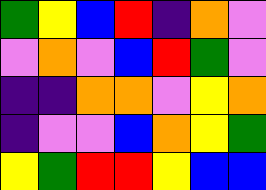[["green", "yellow", "blue", "red", "indigo", "orange", "violet"], ["violet", "orange", "violet", "blue", "red", "green", "violet"], ["indigo", "indigo", "orange", "orange", "violet", "yellow", "orange"], ["indigo", "violet", "violet", "blue", "orange", "yellow", "green"], ["yellow", "green", "red", "red", "yellow", "blue", "blue"]]